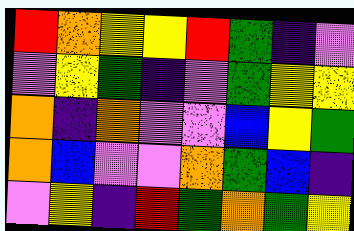[["red", "orange", "yellow", "yellow", "red", "green", "indigo", "violet"], ["violet", "yellow", "green", "indigo", "violet", "green", "yellow", "yellow"], ["orange", "indigo", "orange", "violet", "violet", "blue", "yellow", "green"], ["orange", "blue", "violet", "violet", "orange", "green", "blue", "indigo"], ["violet", "yellow", "indigo", "red", "green", "orange", "green", "yellow"]]